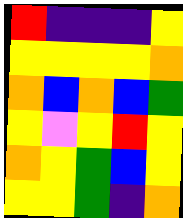[["red", "indigo", "indigo", "indigo", "yellow"], ["yellow", "yellow", "yellow", "yellow", "orange"], ["orange", "blue", "orange", "blue", "green"], ["yellow", "violet", "yellow", "red", "yellow"], ["orange", "yellow", "green", "blue", "yellow"], ["yellow", "yellow", "green", "indigo", "orange"]]